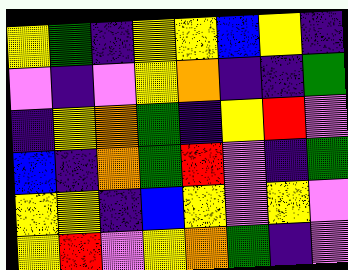[["yellow", "green", "indigo", "yellow", "yellow", "blue", "yellow", "indigo"], ["violet", "indigo", "violet", "yellow", "orange", "indigo", "indigo", "green"], ["indigo", "yellow", "orange", "green", "indigo", "yellow", "red", "violet"], ["blue", "indigo", "orange", "green", "red", "violet", "indigo", "green"], ["yellow", "yellow", "indigo", "blue", "yellow", "violet", "yellow", "violet"], ["yellow", "red", "violet", "yellow", "orange", "green", "indigo", "violet"]]